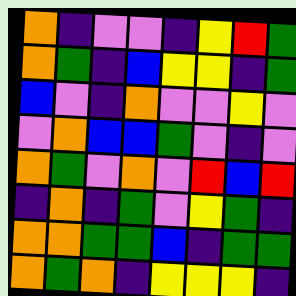[["orange", "indigo", "violet", "violet", "indigo", "yellow", "red", "green"], ["orange", "green", "indigo", "blue", "yellow", "yellow", "indigo", "green"], ["blue", "violet", "indigo", "orange", "violet", "violet", "yellow", "violet"], ["violet", "orange", "blue", "blue", "green", "violet", "indigo", "violet"], ["orange", "green", "violet", "orange", "violet", "red", "blue", "red"], ["indigo", "orange", "indigo", "green", "violet", "yellow", "green", "indigo"], ["orange", "orange", "green", "green", "blue", "indigo", "green", "green"], ["orange", "green", "orange", "indigo", "yellow", "yellow", "yellow", "indigo"]]